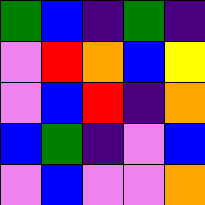[["green", "blue", "indigo", "green", "indigo"], ["violet", "red", "orange", "blue", "yellow"], ["violet", "blue", "red", "indigo", "orange"], ["blue", "green", "indigo", "violet", "blue"], ["violet", "blue", "violet", "violet", "orange"]]